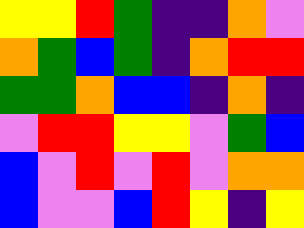[["yellow", "yellow", "red", "green", "indigo", "indigo", "orange", "violet"], ["orange", "green", "blue", "green", "indigo", "orange", "red", "red"], ["green", "green", "orange", "blue", "blue", "indigo", "orange", "indigo"], ["violet", "red", "red", "yellow", "yellow", "violet", "green", "blue"], ["blue", "violet", "red", "violet", "red", "violet", "orange", "orange"], ["blue", "violet", "violet", "blue", "red", "yellow", "indigo", "yellow"]]